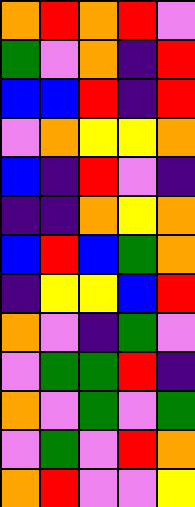[["orange", "red", "orange", "red", "violet"], ["green", "violet", "orange", "indigo", "red"], ["blue", "blue", "red", "indigo", "red"], ["violet", "orange", "yellow", "yellow", "orange"], ["blue", "indigo", "red", "violet", "indigo"], ["indigo", "indigo", "orange", "yellow", "orange"], ["blue", "red", "blue", "green", "orange"], ["indigo", "yellow", "yellow", "blue", "red"], ["orange", "violet", "indigo", "green", "violet"], ["violet", "green", "green", "red", "indigo"], ["orange", "violet", "green", "violet", "green"], ["violet", "green", "violet", "red", "orange"], ["orange", "red", "violet", "violet", "yellow"]]